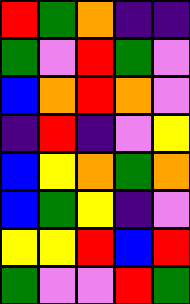[["red", "green", "orange", "indigo", "indigo"], ["green", "violet", "red", "green", "violet"], ["blue", "orange", "red", "orange", "violet"], ["indigo", "red", "indigo", "violet", "yellow"], ["blue", "yellow", "orange", "green", "orange"], ["blue", "green", "yellow", "indigo", "violet"], ["yellow", "yellow", "red", "blue", "red"], ["green", "violet", "violet", "red", "green"]]